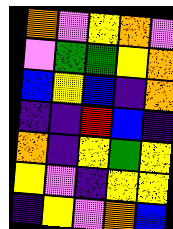[["orange", "violet", "yellow", "orange", "violet"], ["violet", "green", "green", "yellow", "orange"], ["blue", "yellow", "blue", "indigo", "orange"], ["indigo", "indigo", "red", "blue", "indigo"], ["orange", "indigo", "yellow", "green", "yellow"], ["yellow", "violet", "indigo", "yellow", "yellow"], ["indigo", "yellow", "violet", "orange", "blue"]]